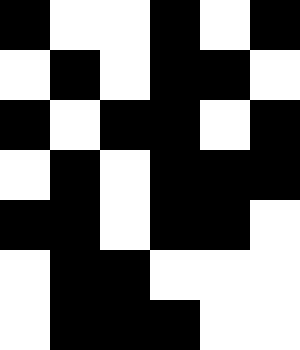[["black", "white", "white", "black", "white", "black"], ["white", "black", "white", "black", "black", "white"], ["black", "white", "black", "black", "white", "black"], ["white", "black", "white", "black", "black", "black"], ["black", "black", "white", "black", "black", "white"], ["white", "black", "black", "white", "white", "white"], ["white", "black", "black", "black", "white", "white"]]